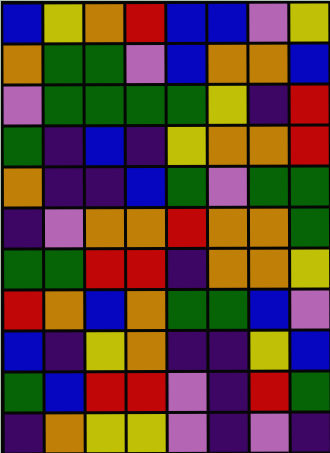[["blue", "yellow", "orange", "red", "blue", "blue", "violet", "yellow"], ["orange", "green", "green", "violet", "blue", "orange", "orange", "blue"], ["violet", "green", "green", "green", "green", "yellow", "indigo", "red"], ["green", "indigo", "blue", "indigo", "yellow", "orange", "orange", "red"], ["orange", "indigo", "indigo", "blue", "green", "violet", "green", "green"], ["indigo", "violet", "orange", "orange", "red", "orange", "orange", "green"], ["green", "green", "red", "red", "indigo", "orange", "orange", "yellow"], ["red", "orange", "blue", "orange", "green", "green", "blue", "violet"], ["blue", "indigo", "yellow", "orange", "indigo", "indigo", "yellow", "blue"], ["green", "blue", "red", "red", "violet", "indigo", "red", "green"], ["indigo", "orange", "yellow", "yellow", "violet", "indigo", "violet", "indigo"]]